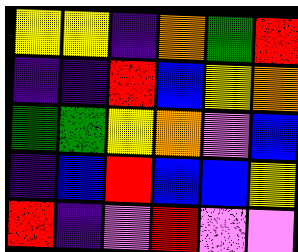[["yellow", "yellow", "indigo", "orange", "green", "red"], ["indigo", "indigo", "red", "blue", "yellow", "orange"], ["green", "green", "yellow", "orange", "violet", "blue"], ["indigo", "blue", "red", "blue", "blue", "yellow"], ["red", "indigo", "violet", "red", "violet", "violet"]]